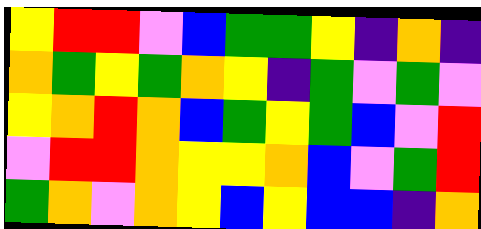[["yellow", "red", "red", "violet", "blue", "green", "green", "yellow", "indigo", "orange", "indigo"], ["orange", "green", "yellow", "green", "orange", "yellow", "indigo", "green", "violet", "green", "violet"], ["yellow", "orange", "red", "orange", "blue", "green", "yellow", "green", "blue", "violet", "red"], ["violet", "red", "red", "orange", "yellow", "yellow", "orange", "blue", "violet", "green", "red"], ["green", "orange", "violet", "orange", "yellow", "blue", "yellow", "blue", "blue", "indigo", "orange"]]